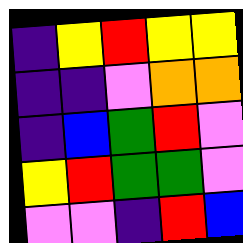[["indigo", "yellow", "red", "yellow", "yellow"], ["indigo", "indigo", "violet", "orange", "orange"], ["indigo", "blue", "green", "red", "violet"], ["yellow", "red", "green", "green", "violet"], ["violet", "violet", "indigo", "red", "blue"]]